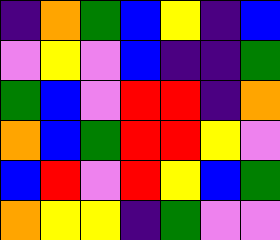[["indigo", "orange", "green", "blue", "yellow", "indigo", "blue"], ["violet", "yellow", "violet", "blue", "indigo", "indigo", "green"], ["green", "blue", "violet", "red", "red", "indigo", "orange"], ["orange", "blue", "green", "red", "red", "yellow", "violet"], ["blue", "red", "violet", "red", "yellow", "blue", "green"], ["orange", "yellow", "yellow", "indigo", "green", "violet", "violet"]]